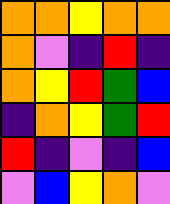[["orange", "orange", "yellow", "orange", "orange"], ["orange", "violet", "indigo", "red", "indigo"], ["orange", "yellow", "red", "green", "blue"], ["indigo", "orange", "yellow", "green", "red"], ["red", "indigo", "violet", "indigo", "blue"], ["violet", "blue", "yellow", "orange", "violet"]]